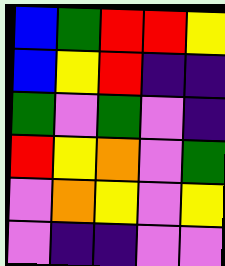[["blue", "green", "red", "red", "yellow"], ["blue", "yellow", "red", "indigo", "indigo"], ["green", "violet", "green", "violet", "indigo"], ["red", "yellow", "orange", "violet", "green"], ["violet", "orange", "yellow", "violet", "yellow"], ["violet", "indigo", "indigo", "violet", "violet"]]